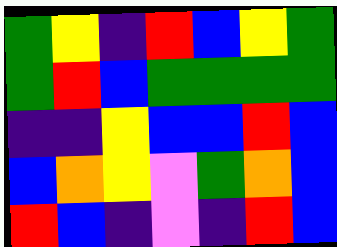[["green", "yellow", "indigo", "red", "blue", "yellow", "green"], ["green", "red", "blue", "green", "green", "green", "green"], ["indigo", "indigo", "yellow", "blue", "blue", "red", "blue"], ["blue", "orange", "yellow", "violet", "green", "orange", "blue"], ["red", "blue", "indigo", "violet", "indigo", "red", "blue"]]